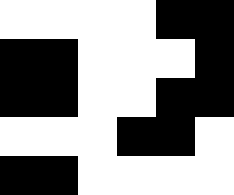[["white", "white", "white", "white", "black", "black"], ["black", "black", "white", "white", "white", "black"], ["black", "black", "white", "white", "black", "black"], ["white", "white", "white", "black", "black", "white"], ["black", "black", "white", "white", "white", "white"]]